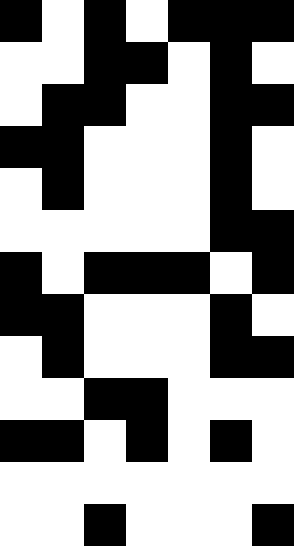[["black", "white", "black", "white", "black", "black", "black"], ["white", "white", "black", "black", "white", "black", "white"], ["white", "black", "black", "white", "white", "black", "black"], ["black", "black", "white", "white", "white", "black", "white"], ["white", "black", "white", "white", "white", "black", "white"], ["white", "white", "white", "white", "white", "black", "black"], ["black", "white", "black", "black", "black", "white", "black"], ["black", "black", "white", "white", "white", "black", "white"], ["white", "black", "white", "white", "white", "black", "black"], ["white", "white", "black", "black", "white", "white", "white"], ["black", "black", "white", "black", "white", "black", "white"], ["white", "white", "white", "white", "white", "white", "white"], ["white", "white", "black", "white", "white", "white", "black"]]